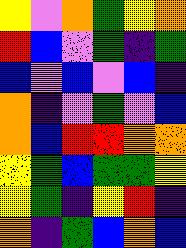[["yellow", "violet", "orange", "green", "yellow", "orange"], ["red", "blue", "violet", "green", "indigo", "green"], ["blue", "violet", "blue", "violet", "blue", "indigo"], ["orange", "indigo", "violet", "green", "violet", "blue"], ["orange", "blue", "red", "red", "orange", "orange"], ["yellow", "green", "blue", "green", "green", "yellow"], ["yellow", "green", "indigo", "yellow", "red", "indigo"], ["orange", "indigo", "green", "blue", "orange", "blue"]]